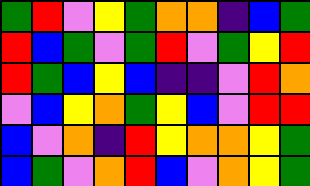[["green", "red", "violet", "yellow", "green", "orange", "orange", "indigo", "blue", "green"], ["red", "blue", "green", "violet", "green", "red", "violet", "green", "yellow", "red"], ["red", "green", "blue", "yellow", "blue", "indigo", "indigo", "violet", "red", "orange"], ["violet", "blue", "yellow", "orange", "green", "yellow", "blue", "violet", "red", "red"], ["blue", "violet", "orange", "indigo", "red", "yellow", "orange", "orange", "yellow", "green"], ["blue", "green", "violet", "orange", "red", "blue", "violet", "orange", "yellow", "green"]]